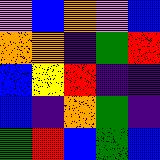[["violet", "blue", "orange", "violet", "blue"], ["orange", "orange", "indigo", "green", "red"], ["blue", "yellow", "red", "indigo", "indigo"], ["blue", "indigo", "orange", "green", "indigo"], ["green", "red", "blue", "green", "blue"]]